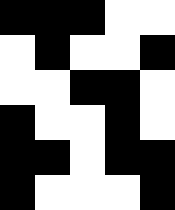[["black", "black", "black", "white", "white"], ["white", "black", "white", "white", "black"], ["white", "white", "black", "black", "white"], ["black", "white", "white", "black", "white"], ["black", "black", "white", "black", "black"], ["black", "white", "white", "white", "black"]]